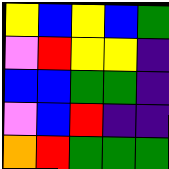[["yellow", "blue", "yellow", "blue", "green"], ["violet", "red", "yellow", "yellow", "indigo"], ["blue", "blue", "green", "green", "indigo"], ["violet", "blue", "red", "indigo", "indigo"], ["orange", "red", "green", "green", "green"]]